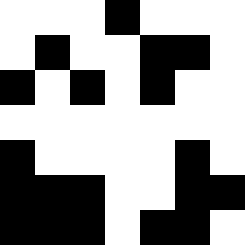[["white", "white", "white", "black", "white", "white", "white"], ["white", "black", "white", "white", "black", "black", "white"], ["black", "white", "black", "white", "black", "white", "white"], ["white", "white", "white", "white", "white", "white", "white"], ["black", "white", "white", "white", "white", "black", "white"], ["black", "black", "black", "white", "white", "black", "black"], ["black", "black", "black", "white", "black", "black", "white"]]